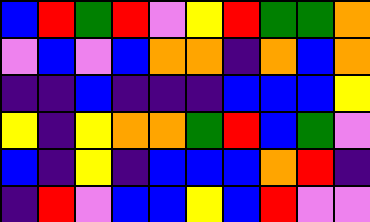[["blue", "red", "green", "red", "violet", "yellow", "red", "green", "green", "orange"], ["violet", "blue", "violet", "blue", "orange", "orange", "indigo", "orange", "blue", "orange"], ["indigo", "indigo", "blue", "indigo", "indigo", "indigo", "blue", "blue", "blue", "yellow"], ["yellow", "indigo", "yellow", "orange", "orange", "green", "red", "blue", "green", "violet"], ["blue", "indigo", "yellow", "indigo", "blue", "blue", "blue", "orange", "red", "indigo"], ["indigo", "red", "violet", "blue", "blue", "yellow", "blue", "red", "violet", "violet"]]